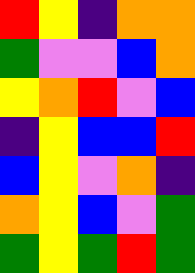[["red", "yellow", "indigo", "orange", "orange"], ["green", "violet", "violet", "blue", "orange"], ["yellow", "orange", "red", "violet", "blue"], ["indigo", "yellow", "blue", "blue", "red"], ["blue", "yellow", "violet", "orange", "indigo"], ["orange", "yellow", "blue", "violet", "green"], ["green", "yellow", "green", "red", "green"]]